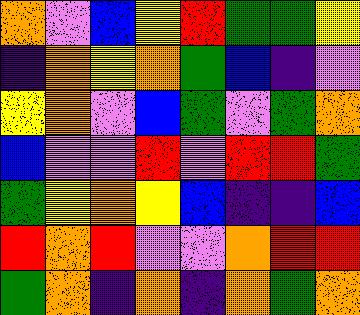[["orange", "violet", "blue", "yellow", "red", "green", "green", "yellow"], ["indigo", "orange", "yellow", "orange", "green", "blue", "indigo", "violet"], ["yellow", "orange", "violet", "blue", "green", "violet", "green", "orange"], ["blue", "violet", "violet", "red", "violet", "red", "red", "green"], ["green", "yellow", "orange", "yellow", "blue", "indigo", "indigo", "blue"], ["red", "orange", "red", "violet", "violet", "orange", "red", "red"], ["green", "orange", "indigo", "orange", "indigo", "orange", "green", "orange"]]